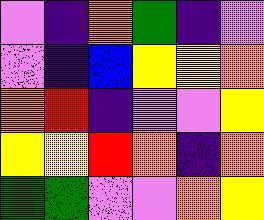[["violet", "indigo", "orange", "green", "indigo", "violet"], ["violet", "indigo", "blue", "yellow", "yellow", "orange"], ["orange", "red", "indigo", "violet", "violet", "yellow"], ["yellow", "yellow", "red", "orange", "indigo", "orange"], ["green", "green", "violet", "violet", "orange", "yellow"]]